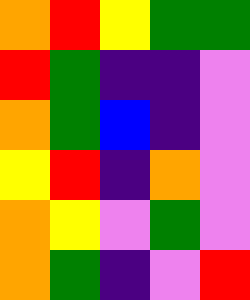[["orange", "red", "yellow", "green", "green"], ["red", "green", "indigo", "indigo", "violet"], ["orange", "green", "blue", "indigo", "violet"], ["yellow", "red", "indigo", "orange", "violet"], ["orange", "yellow", "violet", "green", "violet"], ["orange", "green", "indigo", "violet", "red"]]